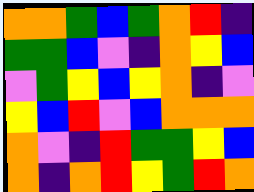[["orange", "orange", "green", "blue", "green", "orange", "red", "indigo"], ["green", "green", "blue", "violet", "indigo", "orange", "yellow", "blue"], ["violet", "green", "yellow", "blue", "yellow", "orange", "indigo", "violet"], ["yellow", "blue", "red", "violet", "blue", "orange", "orange", "orange"], ["orange", "violet", "indigo", "red", "green", "green", "yellow", "blue"], ["orange", "indigo", "orange", "red", "yellow", "green", "red", "orange"]]